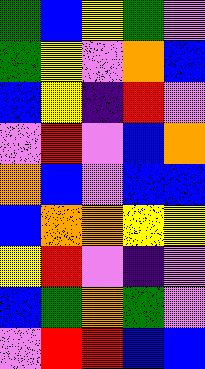[["green", "blue", "yellow", "green", "violet"], ["green", "yellow", "violet", "orange", "blue"], ["blue", "yellow", "indigo", "red", "violet"], ["violet", "red", "violet", "blue", "orange"], ["orange", "blue", "violet", "blue", "blue"], ["blue", "orange", "orange", "yellow", "yellow"], ["yellow", "red", "violet", "indigo", "violet"], ["blue", "green", "orange", "green", "violet"], ["violet", "red", "red", "blue", "blue"]]